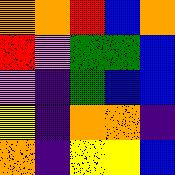[["orange", "orange", "red", "blue", "orange"], ["red", "violet", "green", "green", "blue"], ["violet", "indigo", "green", "blue", "blue"], ["yellow", "indigo", "orange", "orange", "indigo"], ["orange", "indigo", "yellow", "yellow", "blue"]]